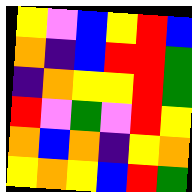[["yellow", "violet", "blue", "yellow", "red", "blue"], ["orange", "indigo", "blue", "red", "red", "green"], ["indigo", "orange", "yellow", "yellow", "red", "green"], ["red", "violet", "green", "violet", "red", "yellow"], ["orange", "blue", "orange", "indigo", "yellow", "orange"], ["yellow", "orange", "yellow", "blue", "red", "green"]]